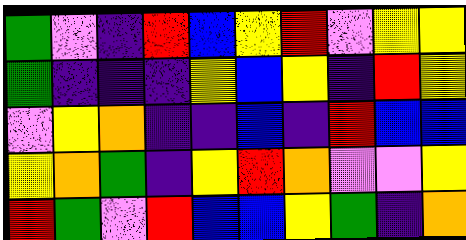[["green", "violet", "indigo", "red", "blue", "yellow", "red", "violet", "yellow", "yellow"], ["green", "indigo", "indigo", "indigo", "yellow", "blue", "yellow", "indigo", "red", "yellow"], ["violet", "yellow", "orange", "indigo", "indigo", "blue", "indigo", "red", "blue", "blue"], ["yellow", "orange", "green", "indigo", "yellow", "red", "orange", "violet", "violet", "yellow"], ["red", "green", "violet", "red", "blue", "blue", "yellow", "green", "indigo", "orange"]]